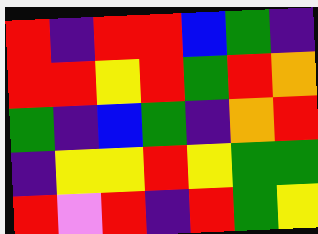[["red", "indigo", "red", "red", "blue", "green", "indigo"], ["red", "red", "yellow", "red", "green", "red", "orange"], ["green", "indigo", "blue", "green", "indigo", "orange", "red"], ["indigo", "yellow", "yellow", "red", "yellow", "green", "green"], ["red", "violet", "red", "indigo", "red", "green", "yellow"]]